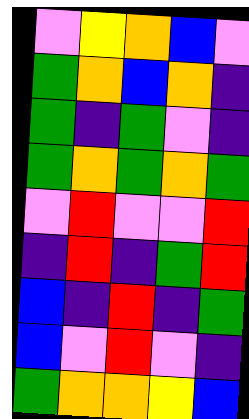[["violet", "yellow", "orange", "blue", "violet"], ["green", "orange", "blue", "orange", "indigo"], ["green", "indigo", "green", "violet", "indigo"], ["green", "orange", "green", "orange", "green"], ["violet", "red", "violet", "violet", "red"], ["indigo", "red", "indigo", "green", "red"], ["blue", "indigo", "red", "indigo", "green"], ["blue", "violet", "red", "violet", "indigo"], ["green", "orange", "orange", "yellow", "blue"]]